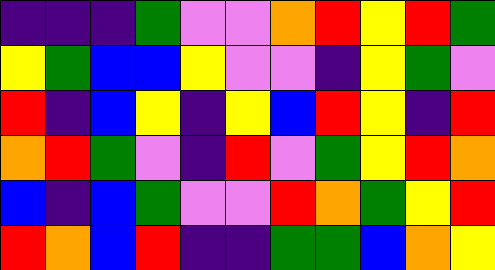[["indigo", "indigo", "indigo", "green", "violet", "violet", "orange", "red", "yellow", "red", "green"], ["yellow", "green", "blue", "blue", "yellow", "violet", "violet", "indigo", "yellow", "green", "violet"], ["red", "indigo", "blue", "yellow", "indigo", "yellow", "blue", "red", "yellow", "indigo", "red"], ["orange", "red", "green", "violet", "indigo", "red", "violet", "green", "yellow", "red", "orange"], ["blue", "indigo", "blue", "green", "violet", "violet", "red", "orange", "green", "yellow", "red"], ["red", "orange", "blue", "red", "indigo", "indigo", "green", "green", "blue", "orange", "yellow"]]